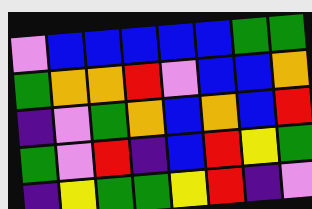[["violet", "blue", "blue", "blue", "blue", "blue", "green", "green"], ["green", "orange", "orange", "red", "violet", "blue", "blue", "orange"], ["indigo", "violet", "green", "orange", "blue", "orange", "blue", "red"], ["green", "violet", "red", "indigo", "blue", "red", "yellow", "green"], ["indigo", "yellow", "green", "green", "yellow", "red", "indigo", "violet"]]